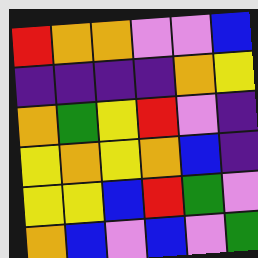[["red", "orange", "orange", "violet", "violet", "blue"], ["indigo", "indigo", "indigo", "indigo", "orange", "yellow"], ["orange", "green", "yellow", "red", "violet", "indigo"], ["yellow", "orange", "yellow", "orange", "blue", "indigo"], ["yellow", "yellow", "blue", "red", "green", "violet"], ["orange", "blue", "violet", "blue", "violet", "green"]]